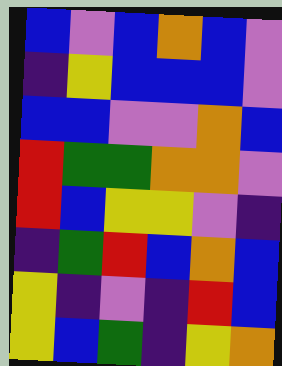[["blue", "violet", "blue", "orange", "blue", "violet"], ["indigo", "yellow", "blue", "blue", "blue", "violet"], ["blue", "blue", "violet", "violet", "orange", "blue"], ["red", "green", "green", "orange", "orange", "violet"], ["red", "blue", "yellow", "yellow", "violet", "indigo"], ["indigo", "green", "red", "blue", "orange", "blue"], ["yellow", "indigo", "violet", "indigo", "red", "blue"], ["yellow", "blue", "green", "indigo", "yellow", "orange"]]